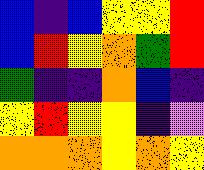[["blue", "indigo", "blue", "yellow", "yellow", "red"], ["blue", "red", "yellow", "orange", "green", "red"], ["green", "indigo", "indigo", "orange", "blue", "indigo"], ["yellow", "red", "yellow", "yellow", "indigo", "violet"], ["orange", "orange", "orange", "yellow", "orange", "yellow"]]